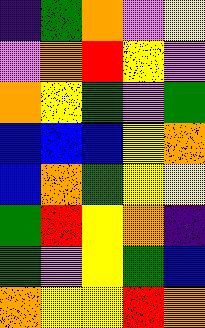[["indigo", "green", "orange", "violet", "yellow"], ["violet", "orange", "red", "yellow", "violet"], ["orange", "yellow", "green", "violet", "green"], ["blue", "blue", "blue", "yellow", "orange"], ["blue", "orange", "green", "yellow", "yellow"], ["green", "red", "yellow", "orange", "indigo"], ["green", "violet", "yellow", "green", "blue"], ["orange", "yellow", "yellow", "red", "orange"]]